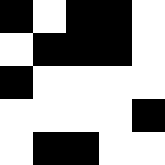[["black", "white", "black", "black", "white"], ["white", "black", "black", "black", "white"], ["black", "white", "white", "white", "white"], ["white", "white", "white", "white", "black"], ["white", "black", "black", "white", "white"]]